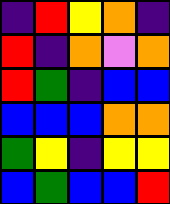[["indigo", "red", "yellow", "orange", "indigo"], ["red", "indigo", "orange", "violet", "orange"], ["red", "green", "indigo", "blue", "blue"], ["blue", "blue", "blue", "orange", "orange"], ["green", "yellow", "indigo", "yellow", "yellow"], ["blue", "green", "blue", "blue", "red"]]